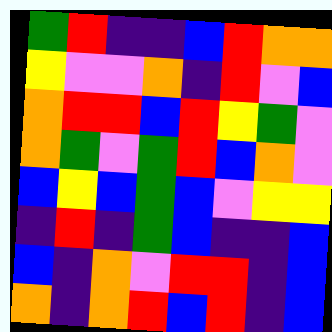[["green", "red", "indigo", "indigo", "blue", "red", "orange", "orange"], ["yellow", "violet", "violet", "orange", "indigo", "red", "violet", "blue"], ["orange", "red", "red", "blue", "red", "yellow", "green", "violet"], ["orange", "green", "violet", "green", "red", "blue", "orange", "violet"], ["blue", "yellow", "blue", "green", "blue", "violet", "yellow", "yellow"], ["indigo", "red", "indigo", "green", "blue", "indigo", "indigo", "blue"], ["blue", "indigo", "orange", "violet", "red", "red", "indigo", "blue"], ["orange", "indigo", "orange", "red", "blue", "red", "indigo", "blue"]]